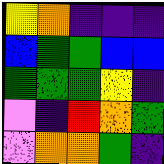[["yellow", "orange", "indigo", "indigo", "indigo"], ["blue", "green", "green", "blue", "blue"], ["green", "green", "green", "yellow", "indigo"], ["violet", "indigo", "red", "orange", "green"], ["violet", "orange", "orange", "green", "indigo"]]